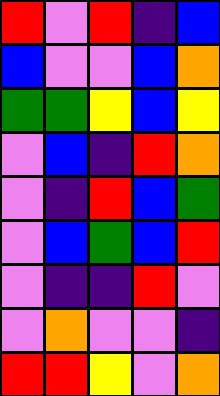[["red", "violet", "red", "indigo", "blue"], ["blue", "violet", "violet", "blue", "orange"], ["green", "green", "yellow", "blue", "yellow"], ["violet", "blue", "indigo", "red", "orange"], ["violet", "indigo", "red", "blue", "green"], ["violet", "blue", "green", "blue", "red"], ["violet", "indigo", "indigo", "red", "violet"], ["violet", "orange", "violet", "violet", "indigo"], ["red", "red", "yellow", "violet", "orange"]]